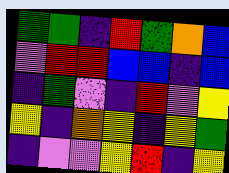[["green", "green", "indigo", "red", "green", "orange", "blue"], ["violet", "red", "red", "blue", "blue", "indigo", "blue"], ["indigo", "green", "violet", "indigo", "red", "violet", "yellow"], ["yellow", "indigo", "orange", "yellow", "indigo", "yellow", "green"], ["indigo", "violet", "violet", "yellow", "red", "indigo", "yellow"]]